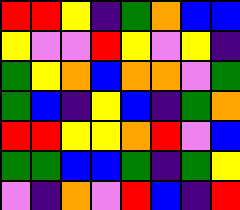[["red", "red", "yellow", "indigo", "green", "orange", "blue", "blue"], ["yellow", "violet", "violet", "red", "yellow", "violet", "yellow", "indigo"], ["green", "yellow", "orange", "blue", "orange", "orange", "violet", "green"], ["green", "blue", "indigo", "yellow", "blue", "indigo", "green", "orange"], ["red", "red", "yellow", "yellow", "orange", "red", "violet", "blue"], ["green", "green", "blue", "blue", "green", "indigo", "green", "yellow"], ["violet", "indigo", "orange", "violet", "red", "blue", "indigo", "red"]]